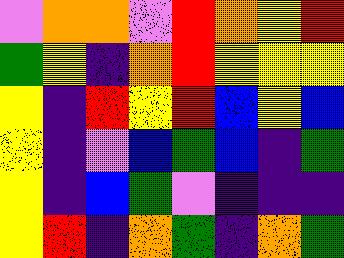[["violet", "orange", "orange", "violet", "red", "orange", "yellow", "red"], ["green", "yellow", "indigo", "orange", "red", "yellow", "yellow", "yellow"], ["yellow", "indigo", "red", "yellow", "red", "blue", "yellow", "blue"], ["yellow", "indigo", "violet", "blue", "green", "blue", "indigo", "green"], ["yellow", "indigo", "blue", "green", "violet", "indigo", "indigo", "indigo"], ["yellow", "red", "indigo", "orange", "green", "indigo", "orange", "green"]]